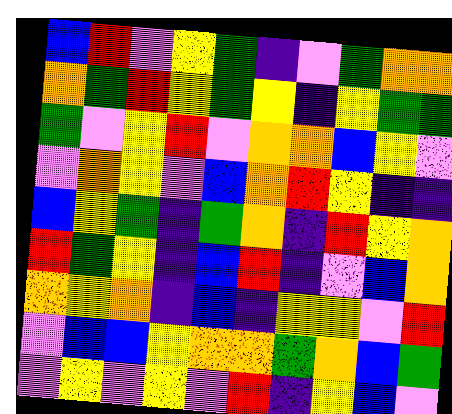[["blue", "red", "violet", "yellow", "green", "indigo", "violet", "green", "orange", "orange"], ["orange", "green", "red", "yellow", "green", "yellow", "indigo", "yellow", "green", "green"], ["green", "violet", "yellow", "red", "violet", "orange", "orange", "blue", "yellow", "violet"], ["violet", "orange", "yellow", "violet", "blue", "orange", "red", "yellow", "indigo", "indigo"], ["blue", "yellow", "green", "indigo", "green", "orange", "indigo", "red", "yellow", "orange"], ["red", "green", "yellow", "indigo", "blue", "red", "indigo", "violet", "blue", "orange"], ["orange", "yellow", "orange", "indigo", "blue", "indigo", "yellow", "yellow", "violet", "red"], ["violet", "blue", "blue", "yellow", "orange", "orange", "green", "orange", "blue", "green"], ["violet", "yellow", "violet", "yellow", "violet", "red", "indigo", "yellow", "blue", "violet"]]